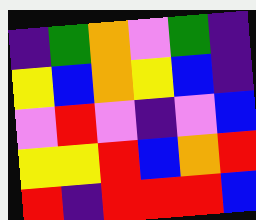[["indigo", "green", "orange", "violet", "green", "indigo"], ["yellow", "blue", "orange", "yellow", "blue", "indigo"], ["violet", "red", "violet", "indigo", "violet", "blue"], ["yellow", "yellow", "red", "blue", "orange", "red"], ["red", "indigo", "red", "red", "red", "blue"]]